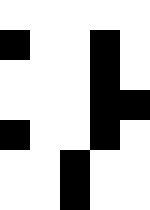[["white", "white", "white", "white", "white"], ["black", "white", "white", "black", "white"], ["white", "white", "white", "black", "white"], ["white", "white", "white", "black", "black"], ["black", "white", "white", "black", "white"], ["white", "white", "black", "white", "white"], ["white", "white", "black", "white", "white"]]